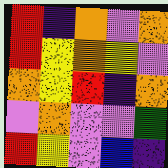[["red", "indigo", "orange", "violet", "orange"], ["red", "yellow", "orange", "yellow", "violet"], ["orange", "yellow", "red", "indigo", "orange"], ["violet", "orange", "violet", "violet", "green"], ["red", "yellow", "violet", "blue", "indigo"]]